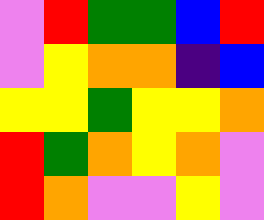[["violet", "red", "green", "green", "blue", "red"], ["violet", "yellow", "orange", "orange", "indigo", "blue"], ["yellow", "yellow", "green", "yellow", "yellow", "orange"], ["red", "green", "orange", "yellow", "orange", "violet"], ["red", "orange", "violet", "violet", "yellow", "violet"]]